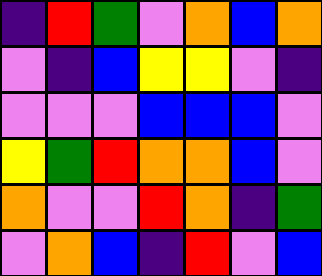[["indigo", "red", "green", "violet", "orange", "blue", "orange"], ["violet", "indigo", "blue", "yellow", "yellow", "violet", "indigo"], ["violet", "violet", "violet", "blue", "blue", "blue", "violet"], ["yellow", "green", "red", "orange", "orange", "blue", "violet"], ["orange", "violet", "violet", "red", "orange", "indigo", "green"], ["violet", "orange", "blue", "indigo", "red", "violet", "blue"]]